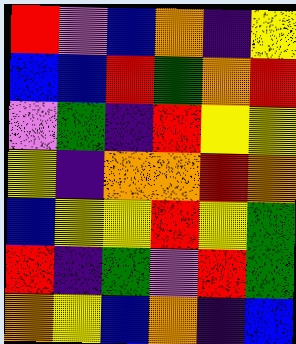[["red", "violet", "blue", "orange", "indigo", "yellow"], ["blue", "blue", "red", "green", "orange", "red"], ["violet", "green", "indigo", "red", "yellow", "yellow"], ["yellow", "indigo", "orange", "orange", "red", "orange"], ["blue", "yellow", "yellow", "red", "yellow", "green"], ["red", "indigo", "green", "violet", "red", "green"], ["orange", "yellow", "blue", "orange", "indigo", "blue"]]